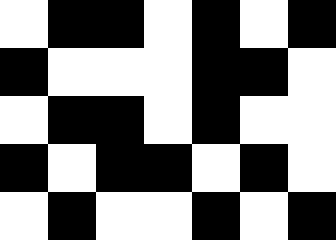[["white", "black", "black", "white", "black", "white", "black"], ["black", "white", "white", "white", "black", "black", "white"], ["white", "black", "black", "white", "black", "white", "white"], ["black", "white", "black", "black", "white", "black", "white"], ["white", "black", "white", "white", "black", "white", "black"]]